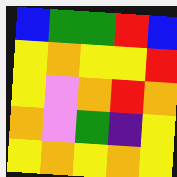[["blue", "green", "green", "red", "blue"], ["yellow", "orange", "yellow", "yellow", "red"], ["yellow", "violet", "orange", "red", "orange"], ["orange", "violet", "green", "indigo", "yellow"], ["yellow", "orange", "yellow", "orange", "yellow"]]